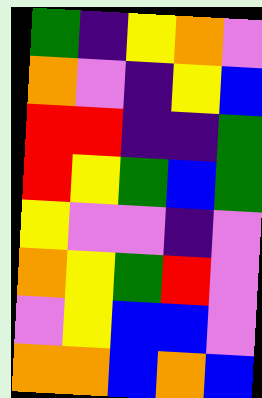[["green", "indigo", "yellow", "orange", "violet"], ["orange", "violet", "indigo", "yellow", "blue"], ["red", "red", "indigo", "indigo", "green"], ["red", "yellow", "green", "blue", "green"], ["yellow", "violet", "violet", "indigo", "violet"], ["orange", "yellow", "green", "red", "violet"], ["violet", "yellow", "blue", "blue", "violet"], ["orange", "orange", "blue", "orange", "blue"]]